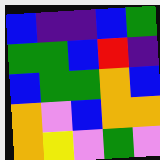[["blue", "indigo", "indigo", "blue", "green"], ["green", "green", "blue", "red", "indigo"], ["blue", "green", "green", "orange", "blue"], ["orange", "violet", "blue", "orange", "orange"], ["orange", "yellow", "violet", "green", "violet"]]